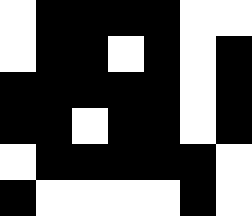[["white", "black", "black", "black", "black", "white", "white"], ["white", "black", "black", "white", "black", "white", "black"], ["black", "black", "black", "black", "black", "white", "black"], ["black", "black", "white", "black", "black", "white", "black"], ["white", "black", "black", "black", "black", "black", "white"], ["black", "white", "white", "white", "white", "black", "white"]]